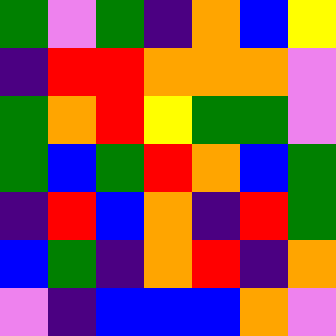[["green", "violet", "green", "indigo", "orange", "blue", "yellow"], ["indigo", "red", "red", "orange", "orange", "orange", "violet"], ["green", "orange", "red", "yellow", "green", "green", "violet"], ["green", "blue", "green", "red", "orange", "blue", "green"], ["indigo", "red", "blue", "orange", "indigo", "red", "green"], ["blue", "green", "indigo", "orange", "red", "indigo", "orange"], ["violet", "indigo", "blue", "blue", "blue", "orange", "violet"]]